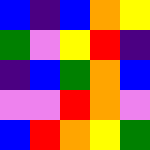[["blue", "indigo", "blue", "orange", "yellow"], ["green", "violet", "yellow", "red", "indigo"], ["indigo", "blue", "green", "orange", "blue"], ["violet", "violet", "red", "orange", "violet"], ["blue", "red", "orange", "yellow", "green"]]